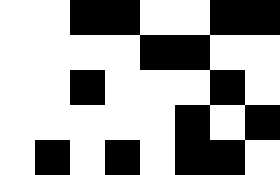[["white", "white", "black", "black", "white", "white", "black", "black"], ["white", "white", "white", "white", "black", "black", "white", "white"], ["white", "white", "black", "white", "white", "white", "black", "white"], ["white", "white", "white", "white", "white", "black", "white", "black"], ["white", "black", "white", "black", "white", "black", "black", "white"]]